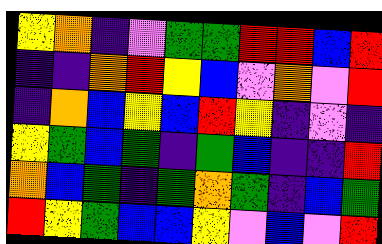[["yellow", "orange", "indigo", "violet", "green", "green", "red", "red", "blue", "red"], ["indigo", "indigo", "orange", "red", "yellow", "blue", "violet", "orange", "violet", "red"], ["indigo", "orange", "blue", "yellow", "blue", "red", "yellow", "indigo", "violet", "indigo"], ["yellow", "green", "blue", "green", "indigo", "green", "blue", "indigo", "indigo", "red"], ["orange", "blue", "green", "indigo", "green", "orange", "green", "indigo", "blue", "green"], ["red", "yellow", "green", "blue", "blue", "yellow", "violet", "blue", "violet", "red"]]